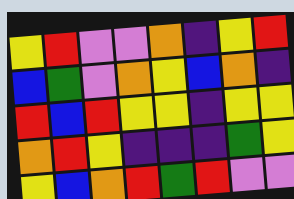[["yellow", "red", "violet", "violet", "orange", "indigo", "yellow", "red"], ["blue", "green", "violet", "orange", "yellow", "blue", "orange", "indigo"], ["red", "blue", "red", "yellow", "yellow", "indigo", "yellow", "yellow"], ["orange", "red", "yellow", "indigo", "indigo", "indigo", "green", "yellow"], ["yellow", "blue", "orange", "red", "green", "red", "violet", "violet"]]